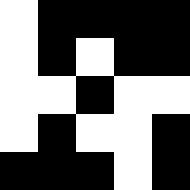[["white", "black", "black", "black", "black"], ["white", "black", "white", "black", "black"], ["white", "white", "black", "white", "white"], ["white", "black", "white", "white", "black"], ["black", "black", "black", "white", "black"]]